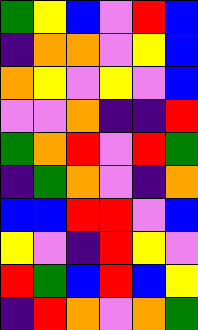[["green", "yellow", "blue", "violet", "red", "blue"], ["indigo", "orange", "orange", "violet", "yellow", "blue"], ["orange", "yellow", "violet", "yellow", "violet", "blue"], ["violet", "violet", "orange", "indigo", "indigo", "red"], ["green", "orange", "red", "violet", "red", "green"], ["indigo", "green", "orange", "violet", "indigo", "orange"], ["blue", "blue", "red", "red", "violet", "blue"], ["yellow", "violet", "indigo", "red", "yellow", "violet"], ["red", "green", "blue", "red", "blue", "yellow"], ["indigo", "red", "orange", "violet", "orange", "green"]]